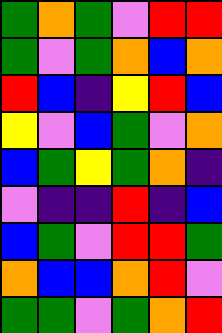[["green", "orange", "green", "violet", "red", "red"], ["green", "violet", "green", "orange", "blue", "orange"], ["red", "blue", "indigo", "yellow", "red", "blue"], ["yellow", "violet", "blue", "green", "violet", "orange"], ["blue", "green", "yellow", "green", "orange", "indigo"], ["violet", "indigo", "indigo", "red", "indigo", "blue"], ["blue", "green", "violet", "red", "red", "green"], ["orange", "blue", "blue", "orange", "red", "violet"], ["green", "green", "violet", "green", "orange", "red"]]